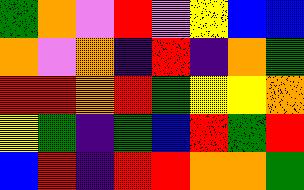[["green", "orange", "violet", "red", "violet", "yellow", "blue", "blue"], ["orange", "violet", "orange", "indigo", "red", "indigo", "orange", "green"], ["red", "red", "orange", "red", "green", "yellow", "yellow", "orange"], ["yellow", "green", "indigo", "green", "blue", "red", "green", "red"], ["blue", "red", "indigo", "red", "red", "orange", "orange", "green"]]